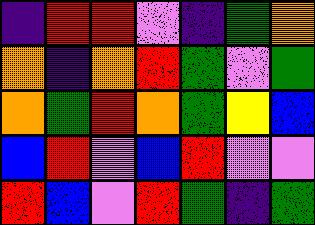[["indigo", "red", "red", "violet", "indigo", "green", "orange"], ["orange", "indigo", "orange", "red", "green", "violet", "green"], ["orange", "green", "red", "orange", "green", "yellow", "blue"], ["blue", "red", "violet", "blue", "red", "violet", "violet"], ["red", "blue", "violet", "red", "green", "indigo", "green"]]